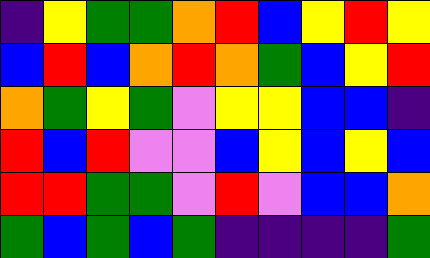[["indigo", "yellow", "green", "green", "orange", "red", "blue", "yellow", "red", "yellow"], ["blue", "red", "blue", "orange", "red", "orange", "green", "blue", "yellow", "red"], ["orange", "green", "yellow", "green", "violet", "yellow", "yellow", "blue", "blue", "indigo"], ["red", "blue", "red", "violet", "violet", "blue", "yellow", "blue", "yellow", "blue"], ["red", "red", "green", "green", "violet", "red", "violet", "blue", "blue", "orange"], ["green", "blue", "green", "blue", "green", "indigo", "indigo", "indigo", "indigo", "green"]]